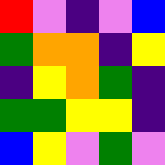[["red", "violet", "indigo", "violet", "blue"], ["green", "orange", "orange", "indigo", "yellow"], ["indigo", "yellow", "orange", "green", "indigo"], ["green", "green", "yellow", "yellow", "indigo"], ["blue", "yellow", "violet", "green", "violet"]]